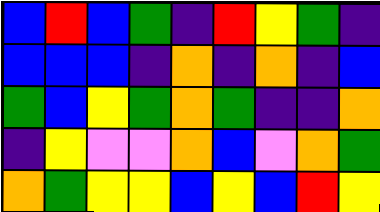[["blue", "red", "blue", "green", "indigo", "red", "yellow", "green", "indigo"], ["blue", "blue", "blue", "indigo", "orange", "indigo", "orange", "indigo", "blue"], ["green", "blue", "yellow", "green", "orange", "green", "indigo", "indigo", "orange"], ["indigo", "yellow", "violet", "violet", "orange", "blue", "violet", "orange", "green"], ["orange", "green", "yellow", "yellow", "blue", "yellow", "blue", "red", "yellow"]]